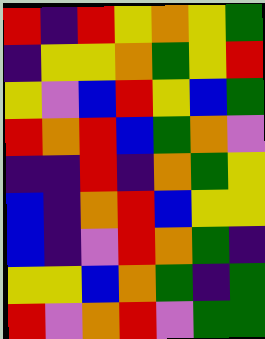[["red", "indigo", "red", "yellow", "orange", "yellow", "green"], ["indigo", "yellow", "yellow", "orange", "green", "yellow", "red"], ["yellow", "violet", "blue", "red", "yellow", "blue", "green"], ["red", "orange", "red", "blue", "green", "orange", "violet"], ["indigo", "indigo", "red", "indigo", "orange", "green", "yellow"], ["blue", "indigo", "orange", "red", "blue", "yellow", "yellow"], ["blue", "indigo", "violet", "red", "orange", "green", "indigo"], ["yellow", "yellow", "blue", "orange", "green", "indigo", "green"], ["red", "violet", "orange", "red", "violet", "green", "green"]]